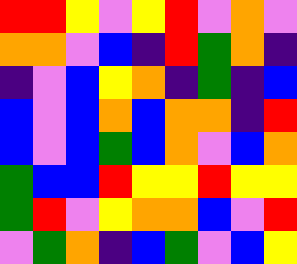[["red", "red", "yellow", "violet", "yellow", "red", "violet", "orange", "violet"], ["orange", "orange", "violet", "blue", "indigo", "red", "green", "orange", "indigo"], ["indigo", "violet", "blue", "yellow", "orange", "indigo", "green", "indigo", "blue"], ["blue", "violet", "blue", "orange", "blue", "orange", "orange", "indigo", "red"], ["blue", "violet", "blue", "green", "blue", "orange", "violet", "blue", "orange"], ["green", "blue", "blue", "red", "yellow", "yellow", "red", "yellow", "yellow"], ["green", "red", "violet", "yellow", "orange", "orange", "blue", "violet", "red"], ["violet", "green", "orange", "indigo", "blue", "green", "violet", "blue", "yellow"]]